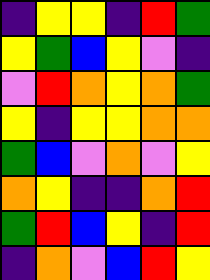[["indigo", "yellow", "yellow", "indigo", "red", "green"], ["yellow", "green", "blue", "yellow", "violet", "indigo"], ["violet", "red", "orange", "yellow", "orange", "green"], ["yellow", "indigo", "yellow", "yellow", "orange", "orange"], ["green", "blue", "violet", "orange", "violet", "yellow"], ["orange", "yellow", "indigo", "indigo", "orange", "red"], ["green", "red", "blue", "yellow", "indigo", "red"], ["indigo", "orange", "violet", "blue", "red", "yellow"]]